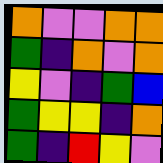[["orange", "violet", "violet", "orange", "orange"], ["green", "indigo", "orange", "violet", "orange"], ["yellow", "violet", "indigo", "green", "blue"], ["green", "yellow", "yellow", "indigo", "orange"], ["green", "indigo", "red", "yellow", "violet"]]